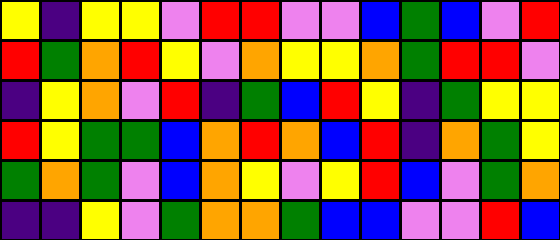[["yellow", "indigo", "yellow", "yellow", "violet", "red", "red", "violet", "violet", "blue", "green", "blue", "violet", "red"], ["red", "green", "orange", "red", "yellow", "violet", "orange", "yellow", "yellow", "orange", "green", "red", "red", "violet"], ["indigo", "yellow", "orange", "violet", "red", "indigo", "green", "blue", "red", "yellow", "indigo", "green", "yellow", "yellow"], ["red", "yellow", "green", "green", "blue", "orange", "red", "orange", "blue", "red", "indigo", "orange", "green", "yellow"], ["green", "orange", "green", "violet", "blue", "orange", "yellow", "violet", "yellow", "red", "blue", "violet", "green", "orange"], ["indigo", "indigo", "yellow", "violet", "green", "orange", "orange", "green", "blue", "blue", "violet", "violet", "red", "blue"]]